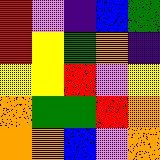[["red", "violet", "indigo", "blue", "green"], ["red", "yellow", "green", "orange", "indigo"], ["yellow", "yellow", "red", "violet", "yellow"], ["orange", "green", "green", "red", "orange"], ["orange", "orange", "blue", "violet", "orange"]]